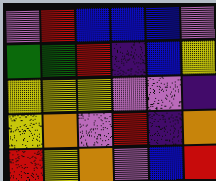[["violet", "red", "blue", "blue", "blue", "violet"], ["green", "green", "red", "indigo", "blue", "yellow"], ["yellow", "yellow", "yellow", "violet", "violet", "indigo"], ["yellow", "orange", "violet", "red", "indigo", "orange"], ["red", "yellow", "orange", "violet", "blue", "red"]]